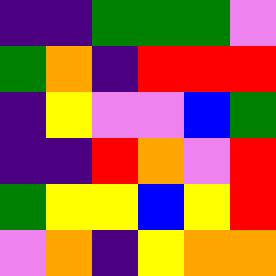[["indigo", "indigo", "green", "green", "green", "violet"], ["green", "orange", "indigo", "red", "red", "red"], ["indigo", "yellow", "violet", "violet", "blue", "green"], ["indigo", "indigo", "red", "orange", "violet", "red"], ["green", "yellow", "yellow", "blue", "yellow", "red"], ["violet", "orange", "indigo", "yellow", "orange", "orange"]]